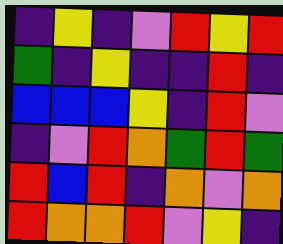[["indigo", "yellow", "indigo", "violet", "red", "yellow", "red"], ["green", "indigo", "yellow", "indigo", "indigo", "red", "indigo"], ["blue", "blue", "blue", "yellow", "indigo", "red", "violet"], ["indigo", "violet", "red", "orange", "green", "red", "green"], ["red", "blue", "red", "indigo", "orange", "violet", "orange"], ["red", "orange", "orange", "red", "violet", "yellow", "indigo"]]